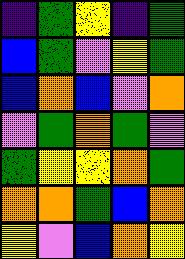[["indigo", "green", "yellow", "indigo", "green"], ["blue", "green", "violet", "yellow", "green"], ["blue", "orange", "blue", "violet", "orange"], ["violet", "green", "orange", "green", "violet"], ["green", "yellow", "yellow", "orange", "green"], ["orange", "orange", "green", "blue", "orange"], ["yellow", "violet", "blue", "orange", "yellow"]]